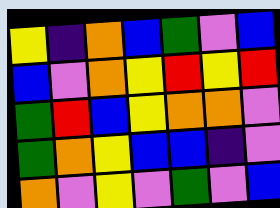[["yellow", "indigo", "orange", "blue", "green", "violet", "blue"], ["blue", "violet", "orange", "yellow", "red", "yellow", "red"], ["green", "red", "blue", "yellow", "orange", "orange", "violet"], ["green", "orange", "yellow", "blue", "blue", "indigo", "violet"], ["orange", "violet", "yellow", "violet", "green", "violet", "blue"]]